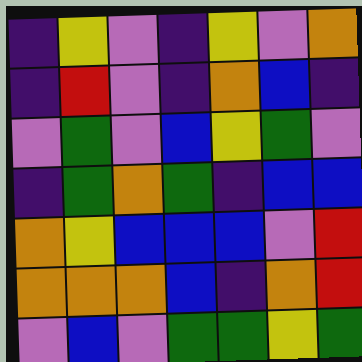[["indigo", "yellow", "violet", "indigo", "yellow", "violet", "orange"], ["indigo", "red", "violet", "indigo", "orange", "blue", "indigo"], ["violet", "green", "violet", "blue", "yellow", "green", "violet"], ["indigo", "green", "orange", "green", "indigo", "blue", "blue"], ["orange", "yellow", "blue", "blue", "blue", "violet", "red"], ["orange", "orange", "orange", "blue", "indigo", "orange", "red"], ["violet", "blue", "violet", "green", "green", "yellow", "green"]]